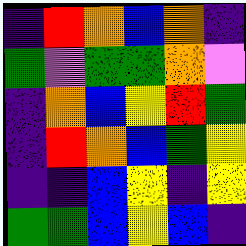[["indigo", "red", "orange", "blue", "orange", "indigo"], ["green", "violet", "green", "green", "orange", "violet"], ["indigo", "orange", "blue", "yellow", "red", "green"], ["indigo", "red", "orange", "blue", "green", "yellow"], ["indigo", "indigo", "blue", "yellow", "indigo", "yellow"], ["green", "green", "blue", "yellow", "blue", "indigo"]]